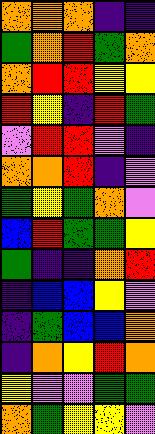[["orange", "orange", "orange", "indigo", "indigo"], ["green", "orange", "red", "green", "orange"], ["orange", "red", "red", "yellow", "yellow"], ["red", "yellow", "indigo", "red", "green"], ["violet", "red", "red", "violet", "indigo"], ["orange", "orange", "red", "indigo", "violet"], ["green", "yellow", "green", "orange", "violet"], ["blue", "red", "green", "green", "yellow"], ["green", "indigo", "indigo", "orange", "red"], ["indigo", "blue", "blue", "yellow", "violet"], ["indigo", "green", "blue", "blue", "orange"], ["indigo", "orange", "yellow", "red", "orange"], ["yellow", "violet", "violet", "green", "green"], ["orange", "green", "yellow", "yellow", "violet"]]